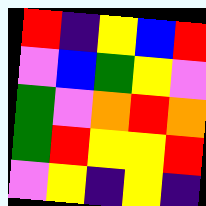[["red", "indigo", "yellow", "blue", "red"], ["violet", "blue", "green", "yellow", "violet"], ["green", "violet", "orange", "red", "orange"], ["green", "red", "yellow", "yellow", "red"], ["violet", "yellow", "indigo", "yellow", "indigo"]]